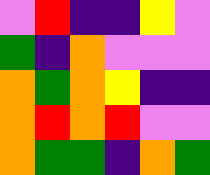[["violet", "red", "indigo", "indigo", "yellow", "violet"], ["green", "indigo", "orange", "violet", "violet", "violet"], ["orange", "green", "orange", "yellow", "indigo", "indigo"], ["orange", "red", "orange", "red", "violet", "violet"], ["orange", "green", "green", "indigo", "orange", "green"]]